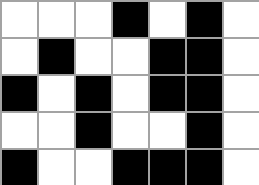[["white", "white", "white", "black", "white", "black", "white"], ["white", "black", "white", "white", "black", "black", "white"], ["black", "white", "black", "white", "black", "black", "white"], ["white", "white", "black", "white", "white", "black", "white"], ["black", "white", "white", "black", "black", "black", "white"]]